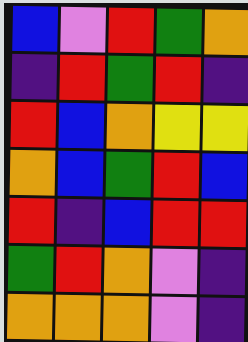[["blue", "violet", "red", "green", "orange"], ["indigo", "red", "green", "red", "indigo"], ["red", "blue", "orange", "yellow", "yellow"], ["orange", "blue", "green", "red", "blue"], ["red", "indigo", "blue", "red", "red"], ["green", "red", "orange", "violet", "indigo"], ["orange", "orange", "orange", "violet", "indigo"]]